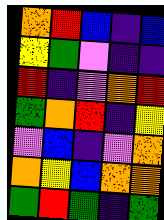[["orange", "red", "blue", "indigo", "blue"], ["yellow", "green", "violet", "indigo", "indigo"], ["red", "indigo", "violet", "orange", "red"], ["green", "orange", "red", "indigo", "yellow"], ["violet", "blue", "indigo", "violet", "orange"], ["orange", "yellow", "blue", "orange", "orange"], ["green", "red", "green", "indigo", "green"]]